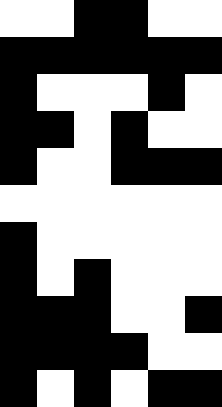[["white", "white", "black", "black", "white", "white"], ["black", "black", "black", "black", "black", "black"], ["black", "white", "white", "white", "black", "white"], ["black", "black", "white", "black", "white", "white"], ["black", "white", "white", "black", "black", "black"], ["white", "white", "white", "white", "white", "white"], ["black", "white", "white", "white", "white", "white"], ["black", "white", "black", "white", "white", "white"], ["black", "black", "black", "white", "white", "black"], ["black", "black", "black", "black", "white", "white"], ["black", "white", "black", "white", "black", "black"]]